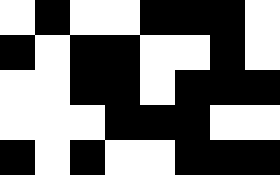[["white", "black", "white", "white", "black", "black", "black", "white"], ["black", "white", "black", "black", "white", "white", "black", "white"], ["white", "white", "black", "black", "white", "black", "black", "black"], ["white", "white", "white", "black", "black", "black", "white", "white"], ["black", "white", "black", "white", "white", "black", "black", "black"]]